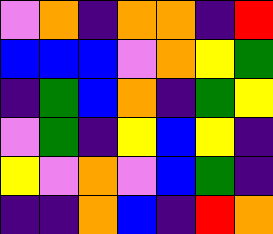[["violet", "orange", "indigo", "orange", "orange", "indigo", "red"], ["blue", "blue", "blue", "violet", "orange", "yellow", "green"], ["indigo", "green", "blue", "orange", "indigo", "green", "yellow"], ["violet", "green", "indigo", "yellow", "blue", "yellow", "indigo"], ["yellow", "violet", "orange", "violet", "blue", "green", "indigo"], ["indigo", "indigo", "orange", "blue", "indigo", "red", "orange"]]